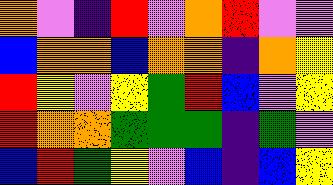[["orange", "violet", "indigo", "red", "violet", "orange", "red", "violet", "violet"], ["blue", "orange", "orange", "blue", "orange", "orange", "indigo", "orange", "yellow"], ["red", "yellow", "violet", "yellow", "green", "red", "blue", "violet", "yellow"], ["red", "orange", "orange", "green", "green", "green", "indigo", "green", "violet"], ["blue", "red", "green", "yellow", "violet", "blue", "indigo", "blue", "yellow"]]